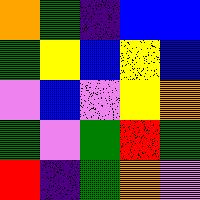[["orange", "green", "indigo", "blue", "blue"], ["green", "yellow", "blue", "yellow", "blue"], ["violet", "blue", "violet", "yellow", "orange"], ["green", "violet", "green", "red", "green"], ["red", "indigo", "green", "orange", "violet"]]